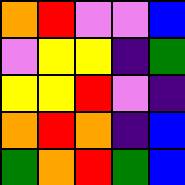[["orange", "red", "violet", "violet", "blue"], ["violet", "yellow", "yellow", "indigo", "green"], ["yellow", "yellow", "red", "violet", "indigo"], ["orange", "red", "orange", "indigo", "blue"], ["green", "orange", "red", "green", "blue"]]